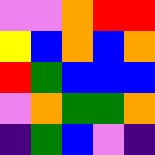[["violet", "violet", "orange", "red", "red"], ["yellow", "blue", "orange", "blue", "orange"], ["red", "green", "blue", "blue", "blue"], ["violet", "orange", "green", "green", "orange"], ["indigo", "green", "blue", "violet", "indigo"]]